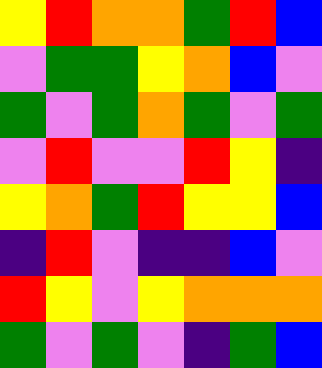[["yellow", "red", "orange", "orange", "green", "red", "blue"], ["violet", "green", "green", "yellow", "orange", "blue", "violet"], ["green", "violet", "green", "orange", "green", "violet", "green"], ["violet", "red", "violet", "violet", "red", "yellow", "indigo"], ["yellow", "orange", "green", "red", "yellow", "yellow", "blue"], ["indigo", "red", "violet", "indigo", "indigo", "blue", "violet"], ["red", "yellow", "violet", "yellow", "orange", "orange", "orange"], ["green", "violet", "green", "violet", "indigo", "green", "blue"]]